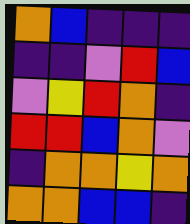[["orange", "blue", "indigo", "indigo", "indigo"], ["indigo", "indigo", "violet", "red", "blue"], ["violet", "yellow", "red", "orange", "indigo"], ["red", "red", "blue", "orange", "violet"], ["indigo", "orange", "orange", "yellow", "orange"], ["orange", "orange", "blue", "blue", "indigo"]]